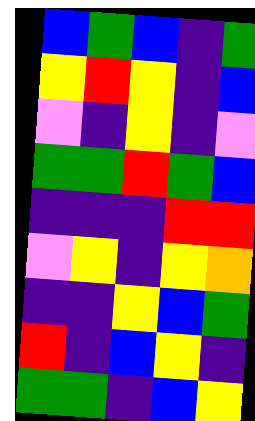[["blue", "green", "blue", "indigo", "green"], ["yellow", "red", "yellow", "indigo", "blue"], ["violet", "indigo", "yellow", "indigo", "violet"], ["green", "green", "red", "green", "blue"], ["indigo", "indigo", "indigo", "red", "red"], ["violet", "yellow", "indigo", "yellow", "orange"], ["indigo", "indigo", "yellow", "blue", "green"], ["red", "indigo", "blue", "yellow", "indigo"], ["green", "green", "indigo", "blue", "yellow"]]